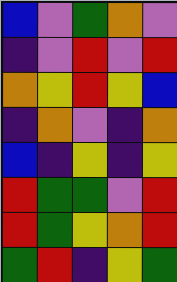[["blue", "violet", "green", "orange", "violet"], ["indigo", "violet", "red", "violet", "red"], ["orange", "yellow", "red", "yellow", "blue"], ["indigo", "orange", "violet", "indigo", "orange"], ["blue", "indigo", "yellow", "indigo", "yellow"], ["red", "green", "green", "violet", "red"], ["red", "green", "yellow", "orange", "red"], ["green", "red", "indigo", "yellow", "green"]]